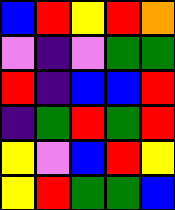[["blue", "red", "yellow", "red", "orange"], ["violet", "indigo", "violet", "green", "green"], ["red", "indigo", "blue", "blue", "red"], ["indigo", "green", "red", "green", "red"], ["yellow", "violet", "blue", "red", "yellow"], ["yellow", "red", "green", "green", "blue"]]